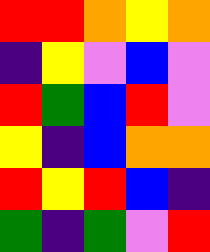[["red", "red", "orange", "yellow", "orange"], ["indigo", "yellow", "violet", "blue", "violet"], ["red", "green", "blue", "red", "violet"], ["yellow", "indigo", "blue", "orange", "orange"], ["red", "yellow", "red", "blue", "indigo"], ["green", "indigo", "green", "violet", "red"]]